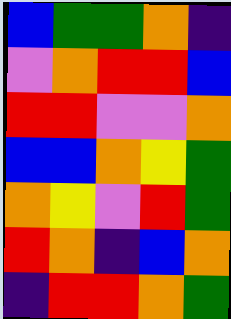[["blue", "green", "green", "orange", "indigo"], ["violet", "orange", "red", "red", "blue"], ["red", "red", "violet", "violet", "orange"], ["blue", "blue", "orange", "yellow", "green"], ["orange", "yellow", "violet", "red", "green"], ["red", "orange", "indigo", "blue", "orange"], ["indigo", "red", "red", "orange", "green"]]